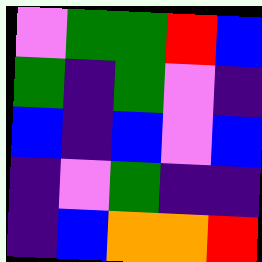[["violet", "green", "green", "red", "blue"], ["green", "indigo", "green", "violet", "indigo"], ["blue", "indigo", "blue", "violet", "blue"], ["indigo", "violet", "green", "indigo", "indigo"], ["indigo", "blue", "orange", "orange", "red"]]